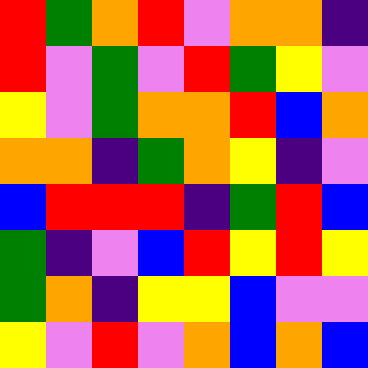[["red", "green", "orange", "red", "violet", "orange", "orange", "indigo"], ["red", "violet", "green", "violet", "red", "green", "yellow", "violet"], ["yellow", "violet", "green", "orange", "orange", "red", "blue", "orange"], ["orange", "orange", "indigo", "green", "orange", "yellow", "indigo", "violet"], ["blue", "red", "red", "red", "indigo", "green", "red", "blue"], ["green", "indigo", "violet", "blue", "red", "yellow", "red", "yellow"], ["green", "orange", "indigo", "yellow", "yellow", "blue", "violet", "violet"], ["yellow", "violet", "red", "violet", "orange", "blue", "orange", "blue"]]